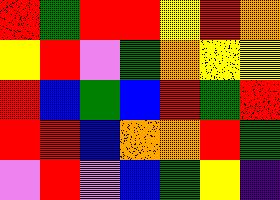[["red", "green", "red", "red", "yellow", "red", "orange"], ["yellow", "red", "violet", "green", "orange", "yellow", "yellow"], ["red", "blue", "green", "blue", "red", "green", "red"], ["red", "red", "blue", "orange", "orange", "red", "green"], ["violet", "red", "violet", "blue", "green", "yellow", "indigo"]]